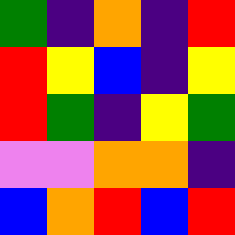[["green", "indigo", "orange", "indigo", "red"], ["red", "yellow", "blue", "indigo", "yellow"], ["red", "green", "indigo", "yellow", "green"], ["violet", "violet", "orange", "orange", "indigo"], ["blue", "orange", "red", "blue", "red"]]